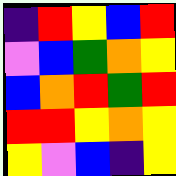[["indigo", "red", "yellow", "blue", "red"], ["violet", "blue", "green", "orange", "yellow"], ["blue", "orange", "red", "green", "red"], ["red", "red", "yellow", "orange", "yellow"], ["yellow", "violet", "blue", "indigo", "yellow"]]